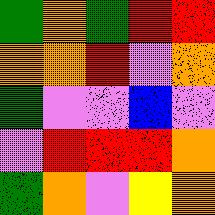[["green", "orange", "green", "red", "red"], ["orange", "orange", "red", "violet", "orange"], ["green", "violet", "violet", "blue", "violet"], ["violet", "red", "red", "red", "orange"], ["green", "orange", "violet", "yellow", "orange"]]